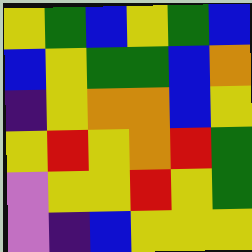[["yellow", "green", "blue", "yellow", "green", "blue"], ["blue", "yellow", "green", "green", "blue", "orange"], ["indigo", "yellow", "orange", "orange", "blue", "yellow"], ["yellow", "red", "yellow", "orange", "red", "green"], ["violet", "yellow", "yellow", "red", "yellow", "green"], ["violet", "indigo", "blue", "yellow", "yellow", "yellow"]]